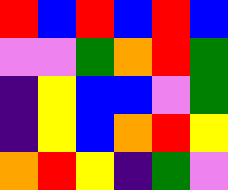[["red", "blue", "red", "blue", "red", "blue"], ["violet", "violet", "green", "orange", "red", "green"], ["indigo", "yellow", "blue", "blue", "violet", "green"], ["indigo", "yellow", "blue", "orange", "red", "yellow"], ["orange", "red", "yellow", "indigo", "green", "violet"]]